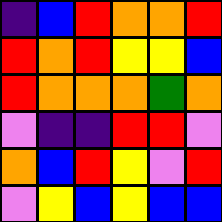[["indigo", "blue", "red", "orange", "orange", "red"], ["red", "orange", "red", "yellow", "yellow", "blue"], ["red", "orange", "orange", "orange", "green", "orange"], ["violet", "indigo", "indigo", "red", "red", "violet"], ["orange", "blue", "red", "yellow", "violet", "red"], ["violet", "yellow", "blue", "yellow", "blue", "blue"]]